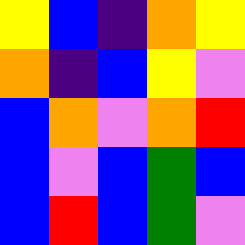[["yellow", "blue", "indigo", "orange", "yellow"], ["orange", "indigo", "blue", "yellow", "violet"], ["blue", "orange", "violet", "orange", "red"], ["blue", "violet", "blue", "green", "blue"], ["blue", "red", "blue", "green", "violet"]]